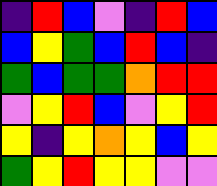[["indigo", "red", "blue", "violet", "indigo", "red", "blue"], ["blue", "yellow", "green", "blue", "red", "blue", "indigo"], ["green", "blue", "green", "green", "orange", "red", "red"], ["violet", "yellow", "red", "blue", "violet", "yellow", "red"], ["yellow", "indigo", "yellow", "orange", "yellow", "blue", "yellow"], ["green", "yellow", "red", "yellow", "yellow", "violet", "violet"]]